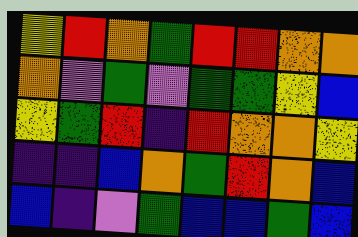[["yellow", "red", "orange", "green", "red", "red", "orange", "orange"], ["orange", "violet", "green", "violet", "green", "green", "yellow", "blue"], ["yellow", "green", "red", "indigo", "red", "orange", "orange", "yellow"], ["indigo", "indigo", "blue", "orange", "green", "red", "orange", "blue"], ["blue", "indigo", "violet", "green", "blue", "blue", "green", "blue"]]